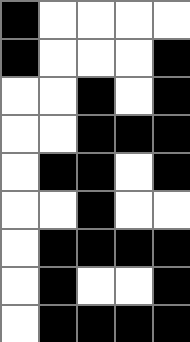[["black", "white", "white", "white", "white"], ["black", "white", "white", "white", "black"], ["white", "white", "black", "white", "black"], ["white", "white", "black", "black", "black"], ["white", "black", "black", "white", "black"], ["white", "white", "black", "white", "white"], ["white", "black", "black", "black", "black"], ["white", "black", "white", "white", "black"], ["white", "black", "black", "black", "black"]]